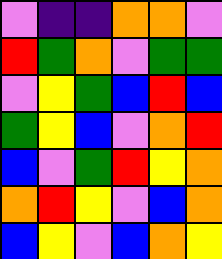[["violet", "indigo", "indigo", "orange", "orange", "violet"], ["red", "green", "orange", "violet", "green", "green"], ["violet", "yellow", "green", "blue", "red", "blue"], ["green", "yellow", "blue", "violet", "orange", "red"], ["blue", "violet", "green", "red", "yellow", "orange"], ["orange", "red", "yellow", "violet", "blue", "orange"], ["blue", "yellow", "violet", "blue", "orange", "yellow"]]